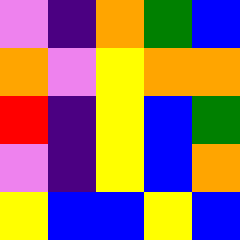[["violet", "indigo", "orange", "green", "blue"], ["orange", "violet", "yellow", "orange", "orange"], ["red", "indigo", "yellow", "blue", "green"], ["violet", "indigo", "yellow", "blue", "orange"], ["yellow", "blue", "blue", "yellow", "blue"]]